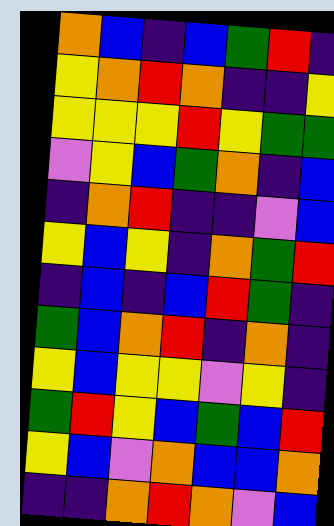[["orange", "blue", "indigo", "blue", "green", "red", "indigo"], ["yellow", "orange", "red", "orange", "indigo", "indigo", "yellow"], ["yellow", "yellow", "yellow", "red", "yellow", "green", "green"], ["violet", "yellow", "blue", "green", "orange", "indigo", "blue"], ["indigo", "orange", "red", "indigo", "indigo", "violet", "blue"], ["yellow", "blue", "yellow", "indigo", "orange", "green", "red"], ["indigo", "blue", "indigo", "blue", "red", "green", "indigo"], ["green", "blue", "orange", "red", "indigo", "orange", "indigo"], ["yellow", "blue", "yellow", "yellow", "violet", "yellow", "indigo"], ["green", "red", "yellow", "blue", "green", "blue", "red"], ["yellow", "blue", "violet", "orange", "blue", "blue", "orange"], ["indigo", "indigo", "orange", "red", "orange", "violet", "blue"]]